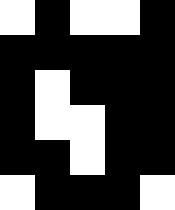[["white", "black", "white", "white", "black"], ["black", "black", "black", "black", "black"], ["black", "white", "black", "black", "black"], ["black", "white", "white", "black", "black"], ["black", "black", "white", "black", "black"], ["white", "black", "black", "black", "white"]]